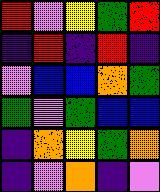[["red", "violet", "yellow", "green", "red"], ["indigo", "red", "indigo", "red", "indigo"], ["violet", "blue", "blue", "orange", "green"], ["green", "violet", "green", "blue", "blue"], ["indigo", "orange", "yellow", "green", "orange"], ["indigo", "violet", "orange", "indigo", "violet"]]